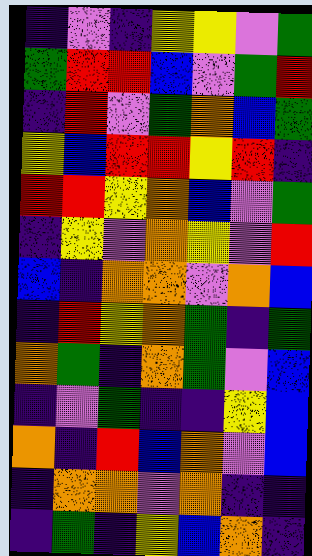[["indigo", "violet", "indigo", "yellow", "yellow", "violet", "green"], ["green", "red", "red", "blue", "violet", "green", "red"], ["indigo", "red", "violet", "green", "orange", "blue", "green"], ["yellow", "blue", "red", "red", "yellow", "red", "indigo"], ["red", "red", "yellow", "orange", "blue", "violet", "green"], ["indigo", "yellow", "violet", "orange", "yellow", "violet", "red"], ["blue", "indigo", "orange", "orange", "violet", "orange", "blue"], ["indigo", "red", "yellow", "orange", "green", "indigo", "green"], ["orange", "green", "indigo", "orange", "green", "violet", "blue"], ["indigo", "violet", "green", "indigo", "indigo", "yellow", "blue"], ["orange", "indigo", "red", "blue", "orange", "violet", "blue"], ["indigo", "orange", "orange", "violet", "orange", "indigo", "indigo"], ["indigo", "green", "indigo", "yellow", "blue", "orange", "indigo"]]